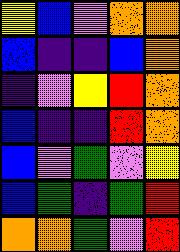[["yellow", "blue", "violet", "orange", "orange"], ["blue", "indigo", "indigo", "blue", "orange"], ["indigo", "violet", "yellow", "red", "orange"], ["blue", "indigo", "indigo", "red", "orange"], ["blue", "violet", "green", "violet", "yellow"], ["blue", "green", "indigo", "green", "red"], ["orange", "orange", "green", "violet", "red"]]